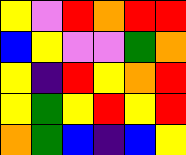[["yellow", "violet", "red", "orange", "red", "red"], ["blue", "yellow", "violet", "violet", "green", "orange"], ["yellow", "indigo", "red", "yellow", "orange", "red"], ["yellow", "green", "yellow", "red", "yellow", "red"], ["orange", "green", "blue", "indigo", "blue", "yellow"]]